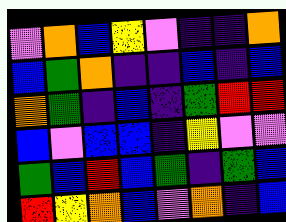[["violet", "orange", "blue", "yellow", "violet", "indigo", "indigo", "orange"], ["blue", "green", "orange", "indigo", "indigo", "blue", "indigo", "blue"], ["orange", "green", "indigo", "blue", "indigo", "green", "red", "red"], ["blue", "violet", "blue", "blue", "indigo", "yellow", "violet", "violet"], ["green", "blue", "red", "blue", "green", "indigo", "green", "blue"], ["red", "yellow", "orange", "blue", "violet", "orange", "indigo", "blue"]]